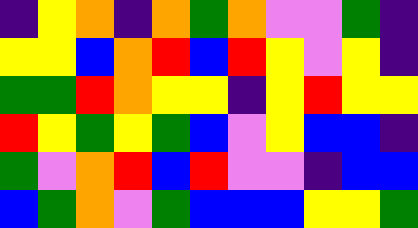[["indigo", "yellow", "orange", "indigo", "orange", "green", "orange", "violet", "violet", "green", "indigo"], ["yellow", "yellow", "blue", "orange", "red", "blue", "red", "yellow", "violet", "yellow", "indigo"], ["green", "green", "red", "orange", "yellow", "yellow", "indigo", "yellow", "red", "yellow", "yellow"], ["red", "yellow", "green", "yellow", "green", "blue", "violet", "yellow", "blue", "blue", "indigo"], ["green", "violet", "orange", "red", "blue", "red", "violet", "violet", "indigo", "blue", "blue"], ["blue", "green", "orange", "violet", "green", "blue", "blue", "blue", "yellow", "yellow", "green"]]